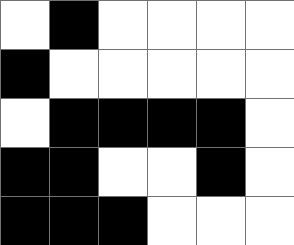[["white", "black", "white", "white", "white", "white"], ["black", "white", "white", "white", "white", "white"], ["white", "black", "black", "black", "black", "white"], ["black", "black", "white", "white", "black", "white"], ["black", "black", "black", "white", "white", "white"]]